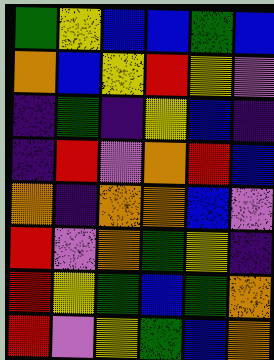[["green", "yellow", "blue", "blue", "green", "blue"], ["orange", "blue", "yellow", "red", "yellow", "violet"], ["indigo", "green", "indigo", "yellow", "blue", "indigo"], ["indigo", "red", "violet", "orange", "red", "blue"], ["orange", "indigo", "orange", "orange", "blue", "violet"], ["red", "violet", "orange", "green", "yellow", "indigo"], ["red", "yellow", "green", "blue", "green", "orange"], ["red", "violet", "yellow", "green", "blue", "orange"]]